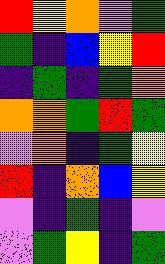[["red", "yellow", "orange", "violet", "green"], ["green", "indigo", "blue", "yellow", "red"], ["indigo", "green", "indigo", "green", "orange"], ["orange", "orange", "green", "red", "green"], ["violet", "orange", "indigo", "green", "yellow"], ["red", "indigo", "orange", "blue", "yellow"], ["violet", "indigo", "green", "indigo", "violet"], ["violet", "green", "yellow", "indigo", "green"]]